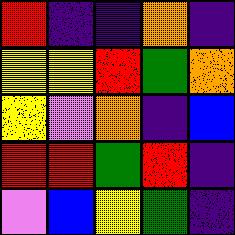[["red", "indigo", "indigo", "orange", "indigo"], ["yellow", "yellow", "red", "green", "orange"], ["yellow", "violet", "orange", "indigo", "blue"], ["red", "red", "green", "red", "indigo"], ["violet", "blue", "yellow", "green", "indigo"]]